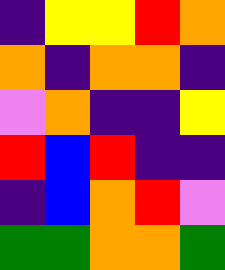[["indigo", "yellow", "yellow", "red", "orange"], ["orange", "indigo", "orange", "orange", "indigo"], ["violet", "orange", "indigo", "indigo", "yellow"], ["red", "blue", "red", "indigo", "indigo"], ["indigo", "blue", "orange", "red", "violet"], ["green", "green", "orange", "orange", "green"]]